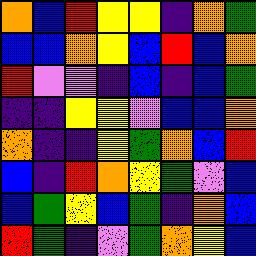[["orange", "blue", "red", "yellow", "yellow", "indigo", "orange", "green"], ["blue", "blue", "orange", "yellow", "blue", "red", "blue", "orange"], ["red", "violet", "violet", "indigo", "blue", "indigo", "blue", "green"], ["indigo", "indigo", "yellow", "yellow", "violet", "blue", "blue", "orange"], ["orange", "indigo", "indigo", "yellow", "green", "orange", "blue", "red"], ["blue", "indigo", "red", "orange", "yellow", "green", "violet", "blue"], ["blue", "green", "yellow", "blue", "green", "indigo", "orange", "blue"], ["red", "green", "indigo", "violet", "green", "orange", "yellow", "blue"]]